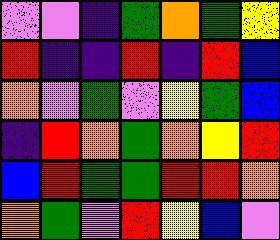[["violet", "violet", "indigo", "green", "orange", "green", "yellow"], ["red", "indigo", "indigo", "red", "indigo", "red", "blue"], ["orange", "violet", "green", "violet", "yellow", "green", "blue"], ["indigo", "red", "orange", "green", "orange", "yellow", "red"], ["blue", "red", "green", "green", "red", "red", "orange"], ["orange", "green", "violet", "red", "yellow", "blue", "violet"]]